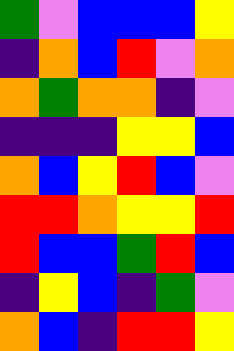[["green", "violet", "blue", "blue", "blue", "yellow"], ["indigo", "orange", "blue", "red", "violet", "orange"], ["orange", "green", "orange", "orange", "indigo", "violet"], ["indigo", "indigo", "indigo", "yellow", "yellow", "blue"], ["orange", "blue", "yellow", "red", "blue", "violet"], ["red", "red", "orange", "yellow", "yellow", "red"], ["red", "blue", "blue", "green", "red", "blue"], ["indigo", "yellow", "blue", "indigo", "green", "violet"], ["orange", "blue", "indigo", "red", "red", "yellow"]]